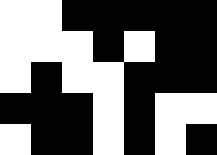[["white", "white", "black", "black", "black", "black", "black"], ["white", "white", "white", "black", "white", "black", "black"], ["white", "black", "white", "white", "black", "black", "black"], ["black", "black", "black", "white", "black", "white", "white"], ["white", "black", "black", "white", "black", "white", "black"]]